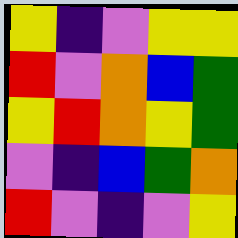[["yellow", "indigo", "violet", "yellow", "yellow"], ["red", "violet", "orange", "blue", "green"], ["yellow", "red", "orange", "yellow", "green"], ["violet", "indigo", "blue", "green", "orange"], ["red", "violet", "indigo", "violet", "yellow"]]